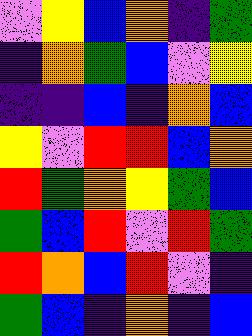[["violet", "yellow", "blue", "orange", "indigo", "green"], ["indigo", "orange", "green", "blue", "violet", "yellow"], ["indigo", "indigo", "blue", "indigo", "orange", "blue"], ["yellow", "violet", "red", "red", "blue", "orange"], ["red", "green", "orange", "yellow", "green", "blue"], ["green", "blue", "red", "violet", "red", "green"], ["red", "orange", "blue", "red", "violet", "indigo"], ["green", "blue", "indigo", "orange", "indigo", "blue"]]